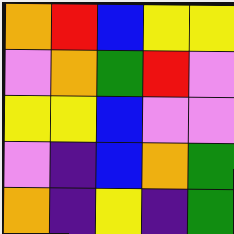[["orange", "red", "blue", "yellow", "yellow"], ["violet", "orange", "green", "red", "violet"], ["yellow", "yellow", "blue", "violet", "violet"], ["violet", "indigo", "blue", "orange", "green"], ["orange", "indigo", "yellow", "indigo", "green"]]